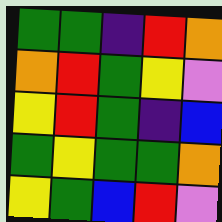[["green", "green", "indigo", "red", "orange"], ["orange", "red", "green", "yellow", "violet"], ["yellow", "red", "green", "indigo", "blue"], ["green", "yellow", "green", "green", "orange"], ["yellow", "green", "blue", "red", "violet"]]